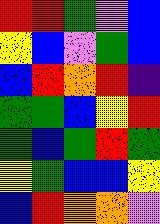[["red", "red", "green", "violet", "blue"], ["yellow", "blue", "violet", "green", "blue"], ["blue", "red", "orange", "red", "indigo"], ["green", "green", "blue", "yellow", "red"], ["green", "blue", "green", "red", "green"], ["yellow", "green", "blue", "blue", "yellow"], ["blue", "red", "orange", "orange", "violet"]]